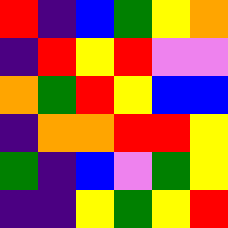[["red", "indigo", "blue", "green", "yellow", "orange"], ["indigo", "red", "yellow", "red", "violet", "violet"], ["orange", "green", "red", "yellow", "blue", "blue"], ["indigo", "orange", "orange", "red", "red", "yellow"], ["green", "indigo", "blue", "violet", "green", "yellow"], ["indigo", "indigo", "yellow", "green", "yellow", "red"]]